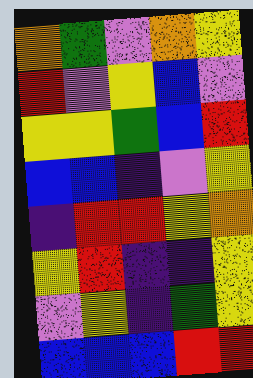[["orange", "green", "violet", "orange", "yellow"], ["red", "violet", "yellow", "blue", "violet"], ["yellow", "yellow", "green", "blue", "red"], ["blue", "blue", "indigo", "violet", "yellow"], ["indigo", "red", "red", "yellow", "orange"], ["yellow", "red", "indigo", "indigo", "yellow"], ["violet", "yellow", "indigo", "green", "yellow"], ["blue", "blue", "blue", "red", "red"]]